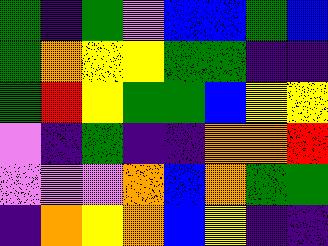[["green", "indigo", "green", "violet", "blue", "blue", "green", "blue"], ["green", "orange", "yellow", "yellow", "green", "green", "indigo", "indigo"], ["green", "red", "yellow", "green", "green", "blue", "yellow", "yellow"], ["violet", "indigo", "green", "indigo", "indigo", "orange", "orange", "red"], ["violet", "violet", "violet", "orange", "blue", "orange", "green", "green"], ["indigo", "orange", "yellow", "orange", "blue", "yellow", "indigo", "indigo"]]